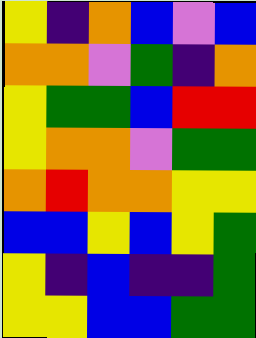[["yellow", "indigo", "orange", "blue", "violet", "blue"], ["orange", "orange", "violet", "green", "indigo", "orange"], ["yellow", "green", "green", "blue", "red", "red"], ["yellow", "orange", "orange", "violet", "green", "green"], ["orange", "red", "orange", "orange", "yellow", "yellow"], ["blue", "blue", "yellow", "blue", "yellow", "green"], ["yellow", "indigo", "blue", "indigo", "indigo", "green"], ["yellow", "yellow", "blue", "blue", "green", "green"]]